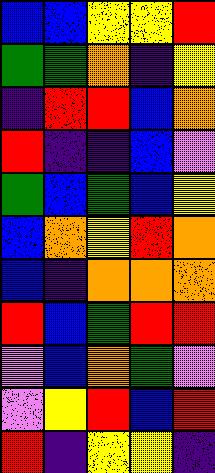[["blue", "blue", "yellow", "yellow", "red"], ["green", "green", "orange", "indigo", "yellow"], ["indigo", "red", "red", "blue", "orange"], ["red", "indigo", "indigo", "blue", "violet"], ["green", "blue", "green", "blue", "yellow"], ["blue", "orange", "yellow", "red", "orange"], ["blue", "indigo", "orange", "orange", "orange"], ["red", "blue", "green", "red", "red"], ["violet", "blue", "orange", "green", "violet"], ["violet", "yellow", "red", "blue", "red"], ["red", "indigo", "yellow", "yellow", "indigo"]]